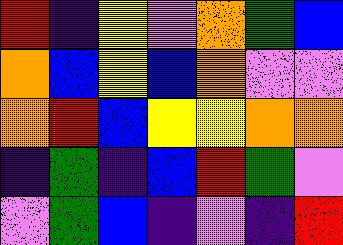[["red", "indigo", "yellow", "violet", "orange", "green", "blue"], ["orange", "blue", "yellow", "blue", "orange", "violet", "violet"], ["orange", "red", "blue", "yellow", "yellow", "orange", "orange"], ["indigo", "green", "indigo", "blue", "red", "green", "violet"], ["violet", "green", "blue", "indigo", "violet", "indigo", "red"]]